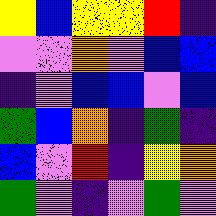[["yellow", "blue", "yellow", "yellow", "red", "indigo"], ["violet", "violet", "orange", "violet", "blue", "blue"], ["indigo", "violet", "blue", "blue", "violet", "blue"], ["green", "blue", "orange", "indigo", "green", "indigo"], ["blue", "violet", "red", "indigo", "yellow", "orange"], ["green", "violet", "indigo", "violet", "green", "violet"]]